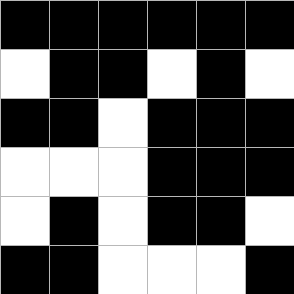[["black", "black", "black", "black", "black", "black"], ["white", "black", "black", "white", "black", "white"], ["black", "black", "white", "black", "black", "black"], ["white", "white", "white", "black", "black", "black"], ["white", "black", "white", "black", "black", "white"], ["black", "black", "white", "white", "white", "black"]]